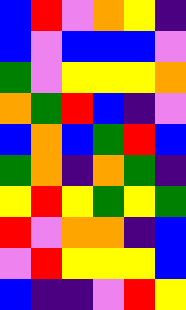[["blue", "red", "violet", "orange", "yellow", "indigo"], ["blue", "violet", "blue", "blue", "blue", "violet"], ["green", "violet", "yellow", "yellow", "yellow", "orange"], ["orange", "green", "red", "blue", "indigo", "violet"], ["blue", "orange", "blue", "green", "red", "blue"], ["green", "orange", "indigo", "orange", "green", "indigo"], ["yellow", "red", "yellow", "green", "yellow", "green"], ["red", "violet", "orange", "orange", "indigo", "blue"], ["violet", "red", "yellow", "yellow", "yellow", "blue"], ["blue", "indigo", "indigo", "violet", "red", "yellow"]]